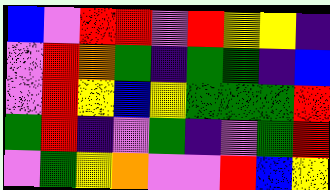[["blue", "violet", "red", "red", "violet", "red", "yellow", "yellow", "indigo"], ["violet", "red", "orange", "green", "indigo", "green", "green", "indigo", "blue"], ["violet", "red", "yellow", "blue", "yellow", "green", "green", "green", "red"], ["green", "red", "indigo", "violet", "green", "indigo", "violet", "green", "red"], ["violet", "green", "yellow", "orange", "violet", "violet", "red", "blue", "yellow"]]